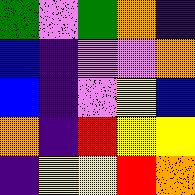[["green", "violet", "green", "orange", "indigo"], ["blue", "indigo", "violet", "violet", "orange"], ["blue", "indigo", "violet", "yellow", "blue"], ["orange", "indigo", "red", "yellow", "yellow"], ["indigo", "yellow", "yellow", "red", "orange"]]